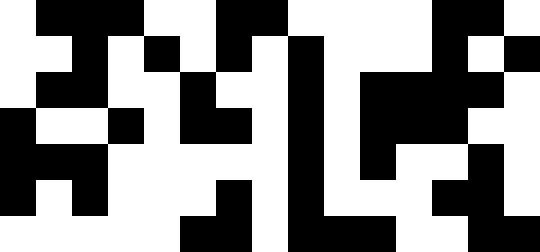[["white", "black", "black", "black", "white", "white", "black", "black", "white", "white", "white", "white", "black", "black", "white"], ["white", "white", "black", "white", "black", "white", "black", "white", "black", "white", "white", "white", "black", "white", "black"], ["white", "black", "black", "white", "white", "black", "white", "white", "black", "white", "black", "black", "black", "black", "white"], ["black", "white", "white", "black", "white", "black", "black", "white", "black", "white", "black", "black", "black", "white", "white"], ["black", "black", "black", "white", "white", "white", "white", "white", "black", "white", "black", "white", "white", "black", "white"], ["black", "white", "black", "white", "white", "white", "black", "white", "black", "white", "white", "white", "black", "black", "white"], ["white", "white", "white", "white", "white", "black", "black", "white", "black", "black", "black", "white", "white", "black", "black"]]